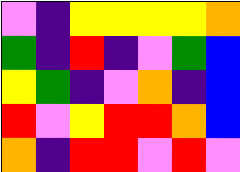[["violet", "indigo", "yellow", "yellow", "yellow", "yellow", "orange"], ["green", "indigo", "red", "indigo", "violet", "green", "blue"], ["yellow", "green", "indigo", "violet", "orange", "indigo", "blue"], ["red", "violet", "yellow", "red", "red", "orange", "blue"], ["orange", "indigo", "red", "red", "violet", "red", "violet"]]